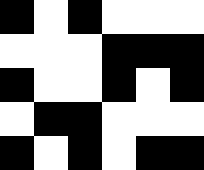[["black", "white", "black", "white", "white", "white"], ["white", "white", "white", "black", "black", "black"], ["black", "white", "white", "black", "white", "black"], ["white", "black", "black", "white", "white", "white"], ["black", "white", "black", "white", "black", "black"]]